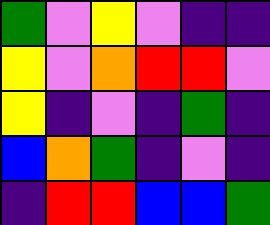[["green", "violet", "yellow", "violet", "indigo", "indigo"], ["yellow", "violet", "orange", "red", "red", "violet"], ["yellow", "indigo", "violet", "indigo", "green", "indigo"], ["blue", "orange", "green", "indigo", "violet", "indigo"], ["indigo", "red", "red", "blue", "blue", "green"]]